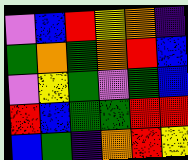[["violet", "blue", "red", "yellow", "orange", "indigo"], ["green", "orange", "green", "orange", "red", "blue"], ["violet", "yellow", "green", "violet", "green", "blue"], ["red", "blue", "green", "green", "red", "red"], ["blue", "green", "indigo", "orange", "red", "yellow"]]